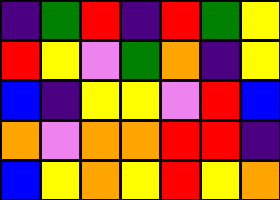[["indigo", "green", "red", "indigo", "red", "green", "yellow"], ["red", "yellow", "violet", "green", "orange", "indigo", "yellow"], ["blue", "indigo", "yellow", "yellow", "violet", "red", "blue"], ["orange", "violet", "orange", "orange", "red", "red", "indigo"], ["blue", "yellow", "orange", "yellow", "red", "yellow", "orange"]]